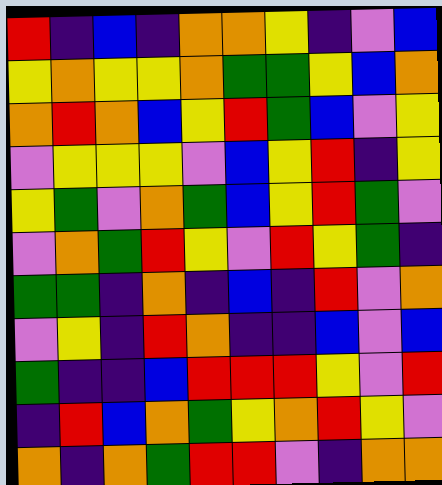[["red", "indigo", "blue", "indigo", "orange", "orange", "yellow", "indigo", "violet", "blue"], ["yellow", "orange", "yellow", "yellow", "orange", "green", "green", "yellow", "blue", "orange"], ["orange", "red", "orange", "blue", "yellow", "red", "green", "blue", "violet", "yellow"], ["violet", "yellow", "yellow", "yellow", "violet", "blue", "yellow", "red", "indigo", "yellow"], ["yellow", "green", "violet", "orange", "green", "blue", "yellow", "red", "green", "violet"], ["violet", "orange", "green", "red", "yellow", "violet", "red", "yellow", "green", "indigo"], ["green", "green", "indigo", "orange", "indigo", "blue", "indigo", "red", "violet", "orange"], ["violet", "yellow", "indigo", "red", "orange", "indigo", "indigo", "blue", "violet", "blue"], ["green", "indigo", "indigo", "blue", "red", "red", "red", "yellow", "violet", "red"], ["indigo", "red", "blue", "orange", "green", "yellow", "orange", "red", "yellow", "violet"], ["orange", "indigo", "orange", "green", "red", "red", "violet", "indigo", "orange", "orange"]]